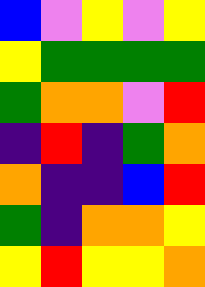[["blue", "violet", "yellow", "violet", "yellow"], ["yellow", "green", "green", "green", "green"], ["green", "orange", "orange", "violet", "red"], ["indigo", "red", "indigo", "green", "orange"], ["orange", "indigo", "indigo", "blue", "red"], ["green", "indigo", "orange", "orange", "yellow"], ["yellow", "red", "yellow", "yellow", "orange"]]